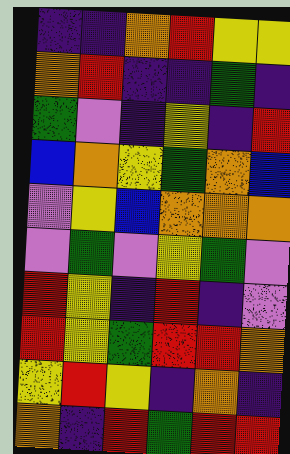[["indigo", "indigo", "orange", "red", "yellow", "yellow"], ["orange", "red", "indigo", "indigo", "green", "indigo"], ["green", "violet", "indigo", "yellow", "indigo", "red"], ["blue", "orange", "yellow", "green", "orange", "blue"], ["violet", "yellow", "blue", "orange", "orange", "orange"], ["violet", "green", "violet", "yellow", "green", "violet"], ["red", "yellow", "indigo", "red", "indigo", "violet"], ["red", "yellow", "green", "red", "red", "orange"], ["yellow", "red", "yellow", "indigo", "orange", "indigo"], ["orange", "indigo", "red", "green", "red", "red"]]